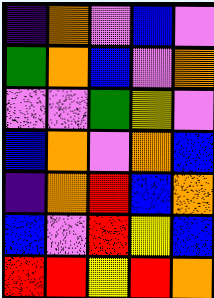[["indigo", "orange", "violet", "blue", "violet"], ["green", "orange", "blue", "violet", "orange"], ["violet", "violet", "green", "yellow", "violet"], ["blue", "orange", "violet", "orange", "blue"], ["indigo", "orange", "red", "blue", "orange"], ["blue", "violet", "red", "yellow", "blue"], ["red", "red", "yellow", "red", "orange"]]